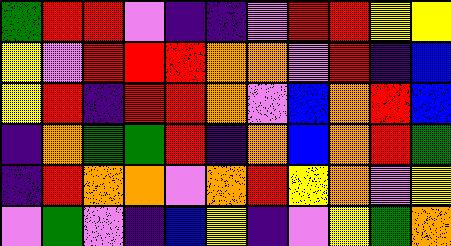[["green", "red", "red", "violet", "indigo", "indigo", "violet", "red", "red", "yellow", "yellow"], ["yellow", "violet", "red", "red", "red", "orange", "orange", "violet", "red", "indigo", "blue"], ["yellow", "red", "indigo", "red", "red", "orange", "violet", "blue", "orange", "red", "blue"], ["indigo", "orange", "green", "green", "red", "indigo", "orange", "blue", "orange", "red", "green"], ["indigo", "red", "orange", "orange", "violet", "orange", "red", "yellow", "orange", "violet", "yellow"], ["violet", "green", "violet", "indigo", "blue", "yellow", "indigo", "violet", "yellow", "green", "orange"]]